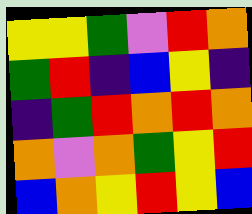[["yellow", "yellow", "green", "violet", "red", "orange"], ["green", "red", "indigo", "blue", "yellow", "indigo"], ["indigo", "green", "red", "orange", "red", "orange"], ["orange", "violet", "orange", "green", "yellow", "red"], ["blue", "orange", "yellow", "red", "yellow", "blue"]]